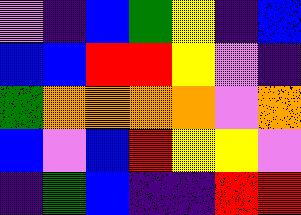[["violet", "indigo", "blue", "green", "yellow", "indigo", "blue"], ["blue", "blue", "red", "red", "yellow", "violet", "indigo"], ["green", "orange", "orange", "orange", "orange", "violet", "orange"], ["blue", "violet", "blue", "red", "yellow", "yellow", "violet"], ["indigo", "green", "blue", "indigo", "indigo", "red", "red"]]